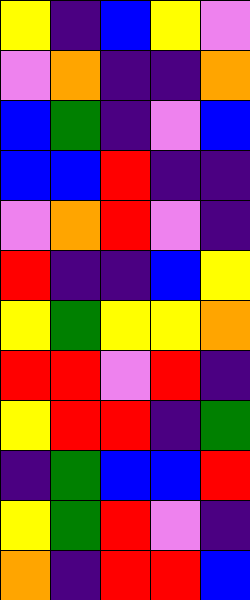[["yellow", "indigo", "blue", "yellow", "violet"], ["violet", "orange", "indigo", "indigo", "orange"], ["blue", "green", "indigo", "violet", "blue"], ["blue", "blue", "red", "indigo", "indigo"], ["violet", "orange", "red", "violet", "indigo"], ["red", "indigo", "indigo", "blue", "yellow"], ["yellow", "green", "yellow", "yellow", "orange"], ["red", "red", "violet", "red", "indigo"], ["yellow", "red", "red", "indigo", "green"], ["indigo", "green", "blue", "blue", "red"], ["yellow", "green", "red", "violet", "indigo"], ["orange", "indigo", "red", "red", "blue"]]